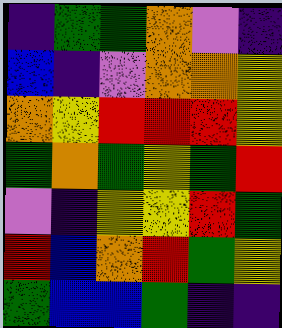[["indigo", "green", "green", "orange", "violet", "indigo"], ["blue", "indigo", "violet", "orange", "orange", "yellow"], ["orange", "yellow", "red", "red", "red", "yellow"], ["green", "orange", "green", "yellow", "green", "red"], ["violet", "indigo", "yellow", "yellow", "red", "green"], ["red", "blue", "orange", "red", "green", "yellow"], ["green", "blue", "blue", "green", "indigo", "indigo"]]